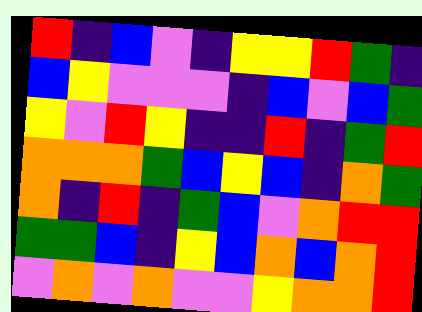[["red", "indigo", "blue", "violet", "indigo", "yellow", "yellow", "red", "green", "indigo"], ["blue", "yellow", "violet", "violet", "violet", "indigo", "blue", "violet", "blue", "green"], ["yellow", "violet", "red", "yellow", "indigo", "indigo", "red", "indigo", "green", "red"], ["orange", "orange", "orange", "green", "blue", "yellow", "blue", "indigo", "orange", "green"], ["orange", "indigo", "red", "indigo", "green", "blue", "violet", "orange", "red", "red"], ["green", "green", "blue", "indigo", "yellow", "blue", "orange", "blue", "orange", "red"], ["violet", "orange", "violet", "orange", "violet", "violet", "yellow", "orange", "orange", "red"]]